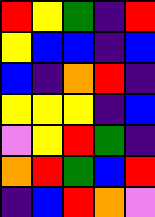[["red", "yellow", "green", "indigo", "red"], ["yellow", "blue", "blue", "indigo", "blue"], ["blue", "indigo", "orange", "red", "indigo"], ["yellow", "yellow", "yellow", "indigo", "blue"], ["violet", "yellow", "red", "green", "indigo"], ["orange", "red", "green", "blue", "red"], ["indigo", "blue", "red", "orange", "violet"]]